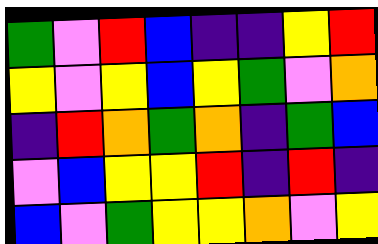[["green", "violet", "red", "blue", "indigo", "indigo", "yellow", "red"], ["yellow", "violet", "yellow", "blue", "yellow", "green", "violet", "orange"], ["indigo", "red", "orange", "green", "orange", "indigo", "green", "blue"], ["violet", "blue", "yellow", "yellow", "red", "indigo", "red", "indigo"], ["blue", "violet", "green", "yellow", "yellow", "orange", "violet", "yellow"]]